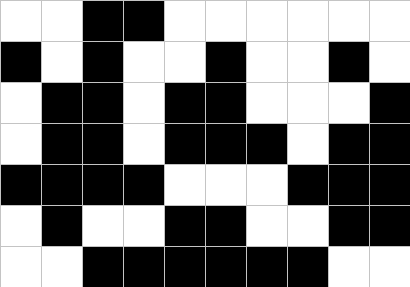[["white", "white", "black", "black", "white", "white", "white", "white", "white", "white"], ["black", "white", "black", "white", "white", "black", "white", "white", "black", "white"], ["white", "black", "black", "white", "black", "black", "white", "white", "white", "black"], ["white", "black", "black", "white", "black", "black", "black", "white", "black", "black"], ["black", "black", "black", "black", "white", "white", "white", "black", "black", "black"], ["white", "black", "white", "white", "black", "black", "white", "white", "black", "black"], ["white", "white", "black", "black", "black", "black", "black", "black", "white", "white"]]